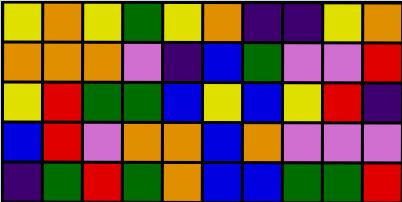[["yellow", "orange", "yellow", "green", "yellow", "orange", "indigo", "indigo", "yellow", "orange"], ["orange", "orange", "orange", "violet", "indigo", "blue", "green", "violet", "violet", "red"], ["yellow", "red", "green", "green", "blue", "yellow", "blue", "yellow", "red", "indigo"], ["blue", "red", "violet", "orange", "orange", "blue", "orange", "violet", "violet", "violet"], ["indigo", "green", "red", "green", "orange", "blue", "blue", "green", "green", "red"]]